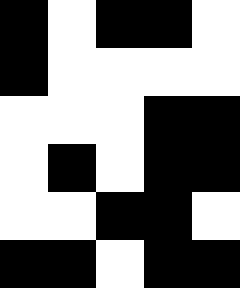[["black", "white", "black", "black", "white"], ["black", "white", "white", "white", "white"], ["white", "white", "white", "black", "black"], ["white", "black", "white", "black", "black"], ["white", "white", "black", "black", "white"], ["black", "black", "white", "black", "black"]]